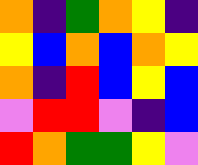[["orange", "indigo", "green", "orange", "yellow", "indigo"], ["yellow", "blue", "orange", "blue", "orange", "yellow"], ["orange", "indigo", "red", "blue", "yellow", "blue"], ["violet", "red", "red", "violet", "indigo", "blue"], ["red", "orange", "green", "green", "yellow", "violet"]]